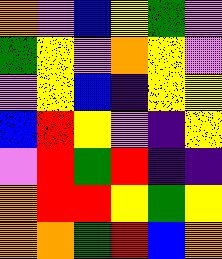[["orange", "violet", "blue", "yellow", "green", "violet"], ["green", "yellow", "violet", "orange", "yellow", "violet"], ["violet", "yellow", "blue", "indigo", "yellow", "yellow"], ["blue", "red", "yellow", "violet", "indigo", "yellow"], ["violet", "red", "green", "red", "indigo", "indigo"], ["orange", "red", "red", "yellow", "green", "yellow"], ["orange", "orange", "green", "red", "blue", "orange"]]